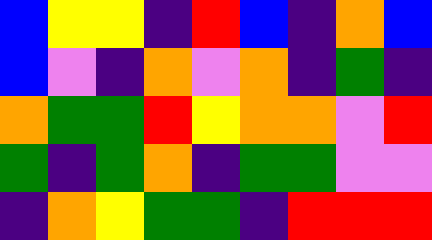[["blue", "yellow", "yellow", "indigo", "red", "blue", "indigo", "orange", "blue"], ["blue", "violet", "indigo", "orange", "violet", "orange", "indigo", "green", "indigo"], ["orange", "green", "green", "red", "yellow", "orange", "orange", "violet", "red"], ["green", "indigo", "green", "orange", "indigo", "green", "green", "violet", "violet"], ["indigo", "orange", "yellow", "green", "green", "indigo", "red", "red", "red"]]